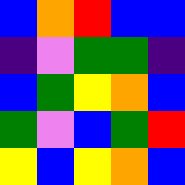[["blue", "orange", "red", "blue", "blue"], ["indigo", "violet", "green", "green", "indigo"], ["blue", "green", "yellow", "orange", "blue"], ["green", "violet", "blue", "green", "red"], ["yellow", "blue", "yellow", "orange", "blue"]]